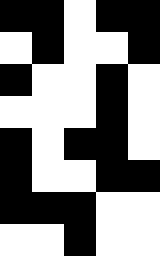[["black", "black", "white", "black", "black"], ["white", "black", "white", "white", "black"], ["black", "white", "white", "black", "white"], ["white", "white", "white", "black", "white"], ["black", "white", "black", "black", "white"], ["black", "white", "white", "black", "black"], ["black", "black", "black", "white", "white"], ["white", "white", "black", "white", "white"]]